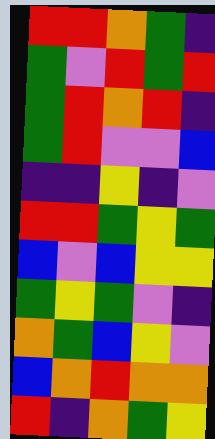[["red", "red", "orange", "green", "indigo"], ["green", "violet", "red", "green", "red"], ["green", "red", "orange", "red", "indigo"], ["green", "red", "violet", "violet", "blue"], ["indigo", "indigo", "yellow", "indigo", "violet"], ["red", "red", "green", "yellow", "green"], ["blue", "violet", "blue", "yellow", "yellow"], ["green", "yellow", "green", "violet", "indigo"], ["orange", "green", "blue", "yellow", "violet"], ["blue", "orange", "red", "orange", "orange"], ["red", "indigo", "orange", "green", "yellow"]]